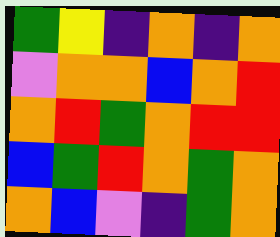[["green", "yellow", "indigo", "orange", "indigo", "orange"], ["violet", "orange", "orange", "blue", "orange", "red"], ["orange", "red", "green", "orange", "red", "red"], ["blue", "green", "red", "orange", "green", "orange"], ["orange", "blue", "violet", "indigo", "green", "orange"]]